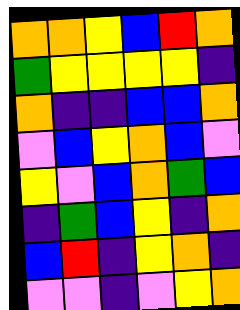[["orange", "orange", "yellow", "blue", "red", "orange"], ["green", "yellow", "yellow", "yellow", "yellow", "indigo"], ["orange", "indigo", "indigo", "blue", "blue", "orange"], ["violet", "blue", "yellow", "orange", "blue", "violet"], ["yellow", "violet", "blue", "orange", "green", "blue"], ["indigo", "green", "blue", "yellow", "indigo", "orange"], ["blue", "red", "indigo", "yellow", "orange", "indigo"], ["violet", "violet", "indigo", "violet", "yellow", "orange"]]